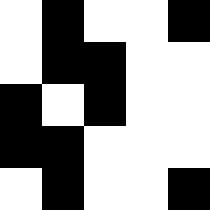[["white", "black", "white", "white", "black"], ["white", "black", "black", "white", "white"], ["black", "white", "black", "white", "white"], ["black", "black", "white", "white", "white"], ["white", "black", "white", "white", "black"]]